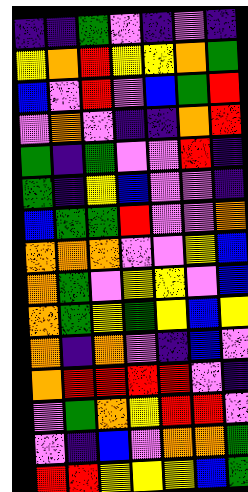[["indigo", "indigo", "green", "violet", "indigo", "violet", "indigo"], ["yellow", "orange", "red", "yellow", "yellow", "orange", "green"], ["blue", "violet", "red", "violet", "blue", "green", "red"], ["violet", "orange", "violet", "indigo", "indigo", "orange", "red"], ["green", "indigo", "green", "violet", "violet", "red", "indigo"], ["green", "indigo", "yellow", "blue", "violet", "violet", "indigo"], ["blue", "green", "green", "red", "violet", "violet", "orange"], ["orange", "orange", "orange", "violet", "violet", "yellow", "blue"], ["orange", "green", "violet", "yellow", "yellow", "violet", "blue"], ["orange", "green", "yellow", "green", "yellow", "blue", "yellow"], ["orange", "indigo", "orange", "violet", "indigo", "blue", "violet"], ["orange", "red", "red", "red", "red", "violet", "indigo"], ["violet", "green", "orange", "yellow", "red", "red", "violet"], ["violet", "indigo", "blue", "violet", "orange", "orange", "green"], ["red", "red", "yellow", "yellow", "yellow", "blue", "green"]]